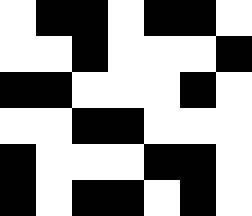[["white", "black", "black", "white", "black", "black", "white"], ["white", "white", "black", "white", "white", "white", "black"], ["black", "black", "white", "white", "white", "black", "white"], ["white", "white", "black", "black", "white", "white", "white"], ["black", "white", "white", "white", "black", "black", "white"], ["black", "white", "black", "black", "white", "black", "white"]]